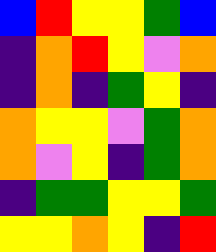[["blue", "red", "yellow", "yellow", "green", "blue"], ["indigo", "orange", "red", "yellow", "violet", "orange"], ["indigo", "orange", "indigo", "green", "yellow", "indigo"], ["orange", "yellow", "yellow", "violet", "green", "orange"], ["orange", "violet", "yellow", "indigo", "green", "orange"], ["indigo", "green", "green", "yellow", "yellow", "green"], ["yellow", "yellow", "orange", "yellow", "indigo", "red"]]